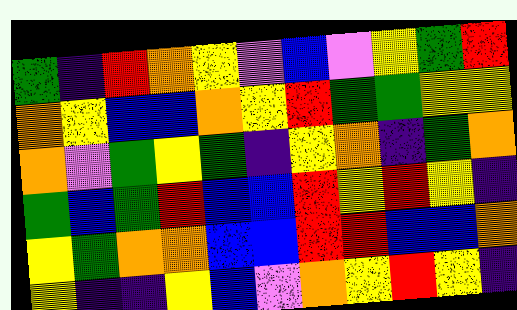[["green", "indigo", "red", "orange", "yellow", "violet", "blue", "violet", "yellow", "green", "red"], ["orange", "yellow", "blue", "blue", "orange", "yellow", "red", "green", "green", "yellow", "yellow"], ["orange", "violet", "green", "yellow", "green", "indigo", "yellow", "orange", "indigo", "green", "orange"], ["green", "blue", "green", "red", "blue", "blue", "red", "yellow", "red", "yellow", "indigo"], ["yellow", "green", "orange", "orange", "blue", "blue", "red", "red", "blue", "blue", "orange"], ["yellow", "indigo", "indigo", "yellow", "blue", "violet", "orange", "yellow", "red", "yellow", "indigo"]]